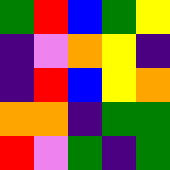[["green", "red", "blue", "green", "yellow"], ["indigo", "violet", "orange", "yellow", "indigo"], ["indigo", "red", "blue", "yellow", "orange"], ["orange", "orange", "indigo", "green", "green"], ["red", "violet", "green", "indigo", "green"]]